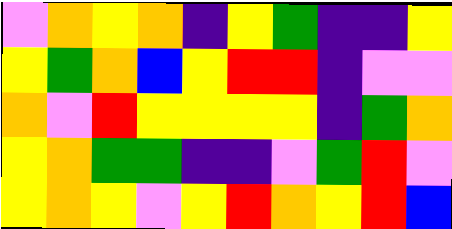[["violet", "orange", "yellow", "orange", "indigo", "yellow", "green", "indigo", "indigo", "yellow"], ["yellow", "green", "orange", "blue", "yellow", "red", "red", "indigo", "violet", "violet"], ["orange", "violet", "red", "yellow", "yellow", "yellow", "yellow", "indigo", "green", "orange"], ["yellow", "orange", "green", "green", "indigo", "indigo", "violet", "green", "red", "violet"], ["yellow", "orange", "yellow", "violet", "yellow", "red", "orange", "yellow", "red", "blue"]]